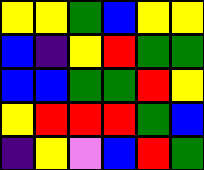[["yellow", "yellow", "green", "blue", "yellow", "yellow"], ["blue", "indigo", "yellow", "red", "green", "green"], ["blue", "blue", "green", "green", "red", "yellow"], ["yellow", "red", "red", "red", "green", "blue"], ["indigo", "yellow", "violet", "blue", "red", "green"]]